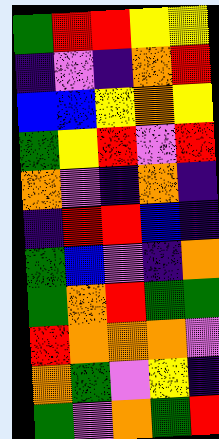[["green", "red", "red", "yellow", "yellow"], ["indigo", "violet", "indigo", "orange", "red"], ["blue", "blue", "yellow", "orange", "yellow"], ["green", "yellow", "red", "violet", "red"], ["orange", "violet", "indigo", "orange", "indigo"], ["indigo", "red", "red", "blue", "indigo"], ["green", "blue", "violet", "indigo", "orange"], ["green", "orange", "red", "green", "green"], ["red", "orange", "orange", "orange", "violet"], ["orange", "green", "violet", "yellow", "indigo"], ["green", "violet", "orange", "green", "red"]]